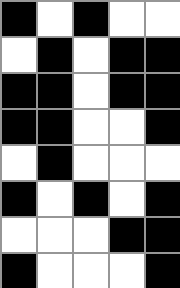[["black", "white", "black", "white", "white"], ["white", "black", "white", "black", "black"], ["black", "black", "white", "black", "black"], ["black", "black", "white", "white", "black"], ["white", "black", "white", "white", "white"], ["black", "white", "black", "white", "black"], ["white", "white", "white", "black", "black"], ["black", "white", "white", "white", "black"]]